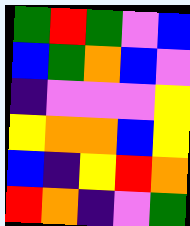[["green", "red", "green", "violet", "blue"], ["blue", "green", "orange", "blue", "violet"], ["indigo", "violet", "violet", "violet", "yellow"], ["yellow", "orange", "orange", "blue", "yellow"], ["blue", "indigo", "yellow", "red", "orange"], ["red", "orange", "indigo", "violet", "green"]]